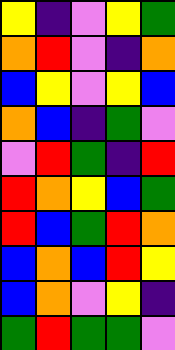[["yellow", "indigo", "violet", "yellow", "green"], ["orange", "red", "violet", "indigo", "orange"], ["blue", "yellow", "violet", "yellow", "blue"], ["orange", "blue", "indigo", "green", "violet"], ["violet", "red", "green", "indigo", "red"], ["red", "orange", "yellow", "blue", "green"], ["red", "blue", "green", "red", "orange"], ["blue", "orange", "blue", "red", "yellow"], ["blue", "orange", "violet", "yellow", "indigo"], ["green", "red", "green", "green", "violet"]]